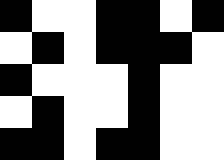[["black", "white", "white", "black", "black", "white", "black"], ["white", "black", "white", "black", "black", "black", "white"], ["black", "white", "white", "white", "black", "white", "white"], ["white", "black", "white", "white", "black", "white", "white"], ["black", "black", "white", "black", "black", "white", "white"]]